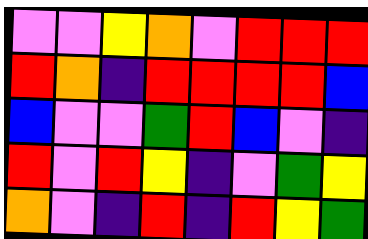[["violet", "violet", "yellow", "orange", "violet", "red", "red", "red"], ["red", "orange", "indigo", "red", "red", "red", "red", "blue"], ["blue", "violet", "violet", "green", "red", "blue", "violet", "indigo"], ["red", "violet", "red", "yellow", "indigo", "violet", "green", "yellow"], ["orange", "violet", "indigo", "red", "indigo", "red", "yellow", "green"]]